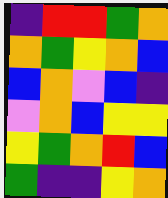[["indigo", "red", "red", "green", "orange"], ["orange", "green", "yellow", "orange", "blue"], ["blue", "orange", "violet", "blue", "indigo"], ["violet", "orange", "blue", "yellow", "yellow"], ["yellow", "green", "orange", "red", "blue"], ["green", "indigo", "indigo", "yellow", "orange"]]